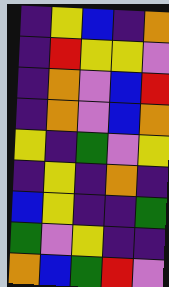[["indigo", "yellow", "blue", "indigo", "orange"], ["indigo", "red", "yellow", "yellow", "violet"], ["indigo", "orange", "violet", "blue", "red"], ["indigo", "orange", "violet", "blue", "orange"], ["yellow", "indigo", "green", "violet", "yellow"], ["indigo", "yellow", "indigo", "orange", "indigo"], ["blue", "yellow", "indigo", "indigo", "green"], ["green", "violet", "yellow", "indigo", "indigo"], ["orange", "blue", "green", "red", "violet"]]